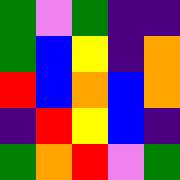[["green", "violet", "green", "indigo", "indigo"], ["green", "blue", "yellow", "indigo", "orange"], ["red", "blue", "orange", "blue", "orange"], ["indigo", "red", "yellow", "blue", "indigo"], ["green", "orange", "red", "violet", "green"]]